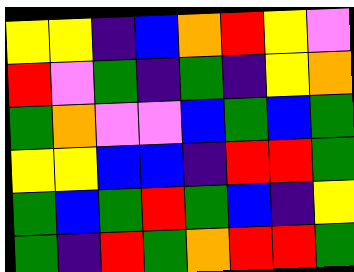[["yellow", "yellow", "indigo", "blue", "orange", "red", "yellow", "violet"], ["red", "violet", "green", "indigo", "green", "indigo", "yellow", "orange"], ["green", "orange", "violet", "violet", "blue", "green", "blue", "green"], ["yellow", "yellow", "blue", "blue", "indigo", "red", "red", "green"], ["green", "blue", "green", "red", "green", "blue", "indigo", "yellow"], ["green", "indigo", "red", "green", "orange", "red", "red", "green"]]